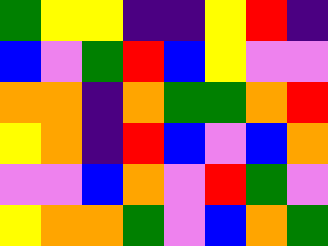[["green", "yellow", "yellow", "indigo", "indigo", "yellow", "red", "indigo"], ["blue", "violet", "green", "red", "blue", "yellow", "violet", "violet"], ["orange", "orange", "indigo", "orange", "green", "green", "orange", "red"], ["yellow", "orange", "indigo", "red", "blue", "violet", "blue", "orange"], ["violet", "violet", "blue", "orange", "violet", "red", "green", "violet"], ["yellow", "orange", "orange", "green", "violet", "blue", "orange", "green"]]